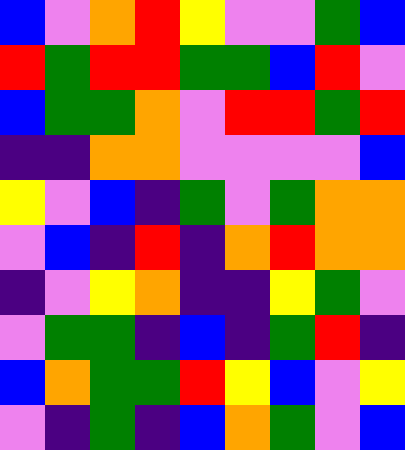[["blue", "violet", "orange", "red", "yellow", "violet", "violet", "green", "blue"], ["red", "green", "red", "red", "green", "green", "blue", "red", "violet"], ["blue", "green", "green", "orange", "violet", "red", "red", "green", "red"], ["indigo", "indigo", "orange", "orange", "violet", "violet", "violet", "violet", "blue"], ["yellow", "violet", "blue", "indigo", "green", "violet", "green", "orange", "orange"], ["violet", "blue", "indigo", "red", "indigo", "orange", "red", "orange", "orange"], ["indigo", "violet", "yellow", "orange", "indigo", "indigo", "yellow", "green", "violet"], ["violet", "green", "green", "indigo", "blue", "indigo", "green", "red", "indigo"], ["blue", "orange", "green", "green", "red", "yellow", "blue", "violet", "yellow"], ["violet", "indigo", "green", "indigo", "blue", "orange", "green", "violet", "blue"]]